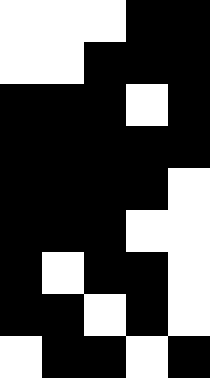[["white", "white", "white", "black", "black"], ["white", "white", "black", "black", "black"], ["black", "black", "black", "white", "black"], ["black", "black", "black", "black", "black"], ["black", "black", "black", "black", "white"], ["black", "black", "black", "white", "white"], ["black", "white", "black", "black", "white"], ["black", "black", "white", "black", "white"], ["white", "black", "black", "white", "black"]]